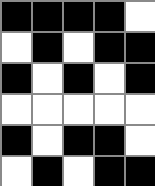[["black", "black", "black", "black", "white"], ["white", "black", "white", "black", "black"], ["black", "white", "black", "white", "black"], ["white", "white", "white", "white", "white"], ["black", "white", "black", "black", "white"], ["white", "black", "white", "black", "black"]]